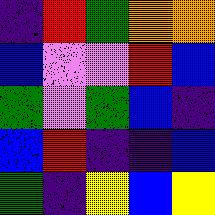[["indigo", "red", "green", "orange", "orange"], ["blue", "violet", "violet", "red", "blue"], ["green", "violet", "green", "blue", "indigo"], ["blue", "red", "indigo", "indigo", "blue"], ["green", "indigo", "yellow", "blue", "yellow"]]